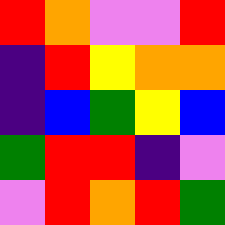[["red", "orange", "violet", "violet", "red"], ["indigo", "red", "yellow", "orange", "orange"], ["indigo", "blue", "green", "yellow", "blue"], ["green", "red", "red", "indigo", "violet"], ["violet", "red", "orange", "red", "green"]]